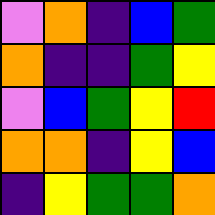[["violet", "orange", "indigo", "blue", "green"], ["orange", "indigo", "indigo", "green", "yellow"], ["violet", "blue", "green", "yellow", "red"], ["orange", "orange", "indigo", "yellow", "blue"], ["indigo", "yellow", "green", "green", "orange"]]